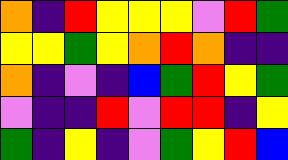[["orange", "indigo", "red", "yellow", "yellow", "yellow", "violet", "red", "green"], ["yellow", "yellow", "green", "yellow", "orange", "red", "orange", "indigo", "indigo"], ["orange", "indigo", "violet", "indigo", "blue", "green", "red", "yellow", "green"], ["violet", "indigo", "indigo", "red", "violet", "red", "red", "indigo", "yellow"], ["green", "indigo", "yellow", "indigo", "violet", "green", "yellow", "red", "blue"]]